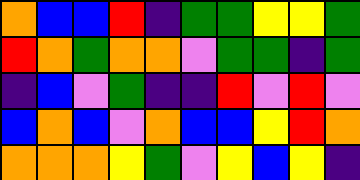[["orange", "blue", "blue", "red", "indigo", "green", "green", "yellow", "yellow", "green"], ["red", "orange", "green", "orange", "orange", "violet", "green", "green", "indigo", "green"], ["indigo", "blue", "violet", "green", "indigo", "indigo", "red", "violet", "red", "violet"], ["blue", "orange", "blue", "violet", "orange", "blue", "blue", "yellow", "red", "orange"], ["orange", "orange", "orange", "yellow", "green", "violet", "yellow", "blue", "yellow", "indigo"]]